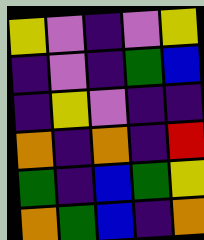[["yellow", "violet", "indigo", "violet", "yellow"], ["indigo", "violet", "indigo", "green", "blue"], ["indigo", "yellow", "violet", "indigo", "indigo"], ["orange", "indigo", "orange", "indigo", "red"], ["green", "indigo", "blue", "green", "yellow"], ["orange", "green", "blue", "indigo", "orange"]]